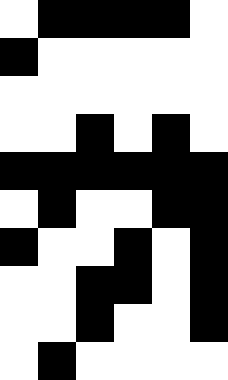[["white", "black", "black", "black", "black", "white"], ["black", "white", "white", "white", "white", "white"], ["white", "white", "white", "white", "white", "white"], ["white", "white", "black", "white", "black", "white"], ["black", "black", "black", "black", "black", "black"], ["white", "black", "white", "white", "black", "black"], ["black", "white", "white", "black", "white", "black"], ["white", "white", "black", "black", "white", "black"], ["white", "white", "black", "white", "white", "black"], ["white", "black", "white", "white", "white", "white"]]